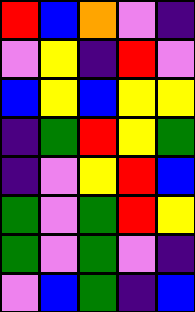[["red", "blue", "orange", "violet", "indigo"], ["violet", "yellow", "indigo", "red", "violet"], ["blue", "yellow", "blue", "yellow", "yellow"], ["indigo", "green", "red", "yellow", "green"], ["indigo", "violet", "yellow", "red", "blue"], ["green", "violet", "green", "red", "yellow"], ["green", "violet", "green", "violet", "indigo"], ["violet", "blue", "green", "indigo", "blue"]]